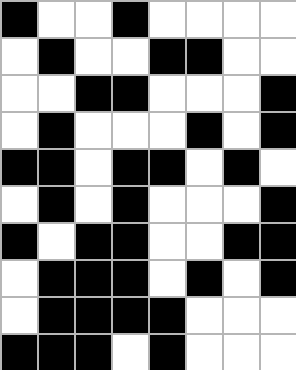[["black", "white", "white", "black", "white", "white", "white", "white"], ["white", "black", "white", "white", "black", "black", "white", "white"], ["white", "white", "black", "black", "white", "white", "white", "black"], ["white", "black", "white", "white", "white", "black", "white", "black"], ["black", "black", "white", "black", "black", "white", "black", "white"], ["white", "black", "white", "black", "white", "white", "white", "black"], ["black", "white", "black", "black", "white", "white", "black", "black"], ["white", "black", "black", "black", "white", "black", "white", "black"], ["white", "black", "black", "black", "black", "white", "white", "white"], ["black", "black", "black", "white", "black", "white", "white", "white"]]